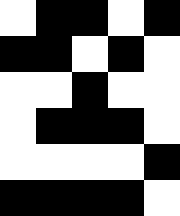[["white", "black", "black", "white", "black"], ["black", "black", "white", "black", "white"], ["white", "white", "black", "white", "white"], ["white", "black", "black", "black", "white"], ["white", "white", "white", "white", "black"], ["black", "black", "black", "black", "white"]]